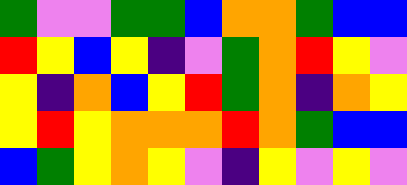[["green", "violet", "violet", "green", "green", "blue", "orange", "orange", "green", "blue", "blue"], ["red", "yellow", "blue", "yellow", "indigo", "violet", "green", "orange", "red", "yellow", "violet"], ["yellow", "indigo", "orange", "blue", "yellow", "red", "green", "orange", "indigo", "orange", "yellow"], ["yellow", "red", "yellow", "orange", "orange", "orange", "red", "orange", "green", "blue", "blue"], ["blue", "green", "yellow", "orange", "yellow", "violet", "indigo", "yellow", "violet", "yellow", "violet"]]